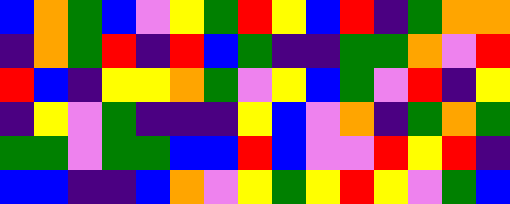[["blue", "orange", "green", "blue", "violet", "yellow", "green", "red", "yellow", "blue", "red", "indigo", "green", "orange", "orange"], ["indigo", "orange", "green", "red", "indigo", "red", "blue", "green", "indigo", "indigo", "green", "green", "orange", "violet", "red"], ["red", "blue", "indigo", "yellow", "yellow", "orange", "green", "violet", "yellow", "blue", "green", "violet", "red", "indigo", "yellow"], ["indigo", "yellow", "violet", "green", "indigo", "indigo", "indigo", "yellow", "blue", "violet", "orange", "indigo", "green", "orange", "green"], ["green", "green", "violet", "green", "green", "blue", "blue", "red", "blue", "violet", "violet", "red", "yellow", "red", "indigo"], ["blue", "blue", "indigo", "indigo", "blue", "orange", "violet", "yellow", "green", "yellow", "red", "yellow", "violet", "green", "blue"]]